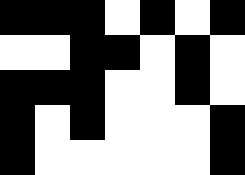[["black", "black", "black", "white", "black", "white", "black"], ["white", "white", "black", "black", "white", "black", "white"], ["black", "black", "black", "white", "white", "black", "white"], ["black", "white", "black", "white", "white", "white", "black"], ["black", "white", "white", "white", "white", "white", "black"]]